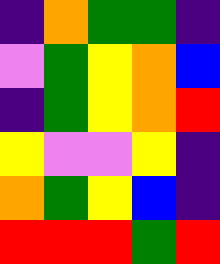[["indigo", "orange", "green", "green", "indigo"], ["violet", "green", "yellow", "orange", "blue"], ["indigo", "green", "yellow", "orange", "red"], ["yellow", "violet", "violet", "yellow", "indigo"], ["orange", "green", "yellow", "blue", "indigo"], ["red", "red", "red", "green", "red"]]